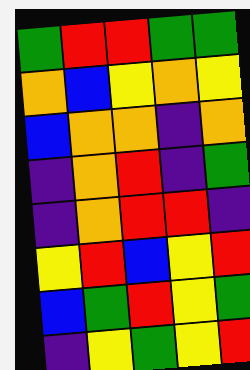[["green", "red", "red", "green", "green"], ["orange", "blue", "yellow", "orange", "yellow"], ["blue", "orange", "orange", "indigo", "orange"], ["indigo", "orange", "red", "indigo", "green"], ["indigo", "orange", "red", "red", "indigo"], ["yellow", "red", "blue", "yellow", "red"], ["blue", "green", "red", "yellow", "green"], ["indigo", "yellow", "green", "yellow", "red"]]